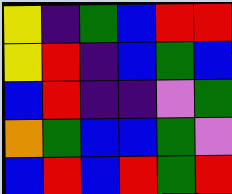[["yellow", "indigo", "green", "blue", "red", "red"], ["yellow", "red", "indigo", "blue", "green", "blue"], ["blue", "red", "indigo", "indigo", "violet", "green"], ["orange", "green", "blue", "blue", "green", "violet"], ["blue", "red", "blue", "red", "green", "red"]]